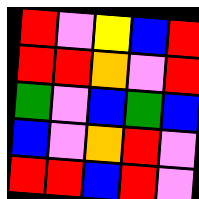[["red", "violet", "yellow", "blue", "red"], ["red", "red", "orange", "violet", "red"], ["green", "violet", "blue", "green", "blue"], ["blue", "violet", "orange", "red", "violet"], ["red", "red", "blue", "red", "violet"]]